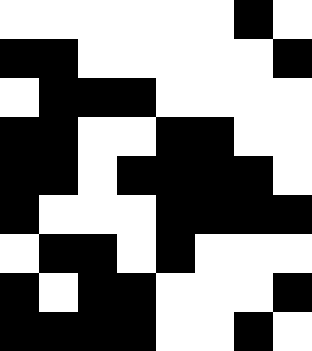[["white", "white", "white", "white", "white", "white", "black", "white"], ["black", "black", "white", "white", "white", "white", "white", "black"], ["white", "black", "black", "black", "white", "white", "white", "white"], ["black", "black", "white", "white", "black", "black", "white", "white"], ["black", "black", "white", "black", "black", "black", "black", "white"], ["black", "white", "white", "white", "black", "black", "black", "black"], ["white", "black", "black", "white", "black", "white", "white", "white"], ["black", "white", "black", "black", "white", "white", "white", "black"], ["black", "black", "black", "black", "white", "white", "black", "white"]]